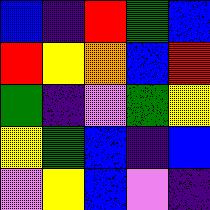[["blue", "indigo", "red", "green", "blue"], ["red", "yellow", "orange", "blue", "red"], ["green", "indigo", "violet", "green", "yellow"], ["yellow", "green", "blue", "indigo", "blue"], ["violet", "yellow", "blue", "violet", "indigo"]]